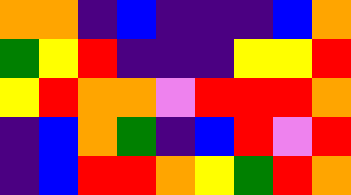[["orange", "orange", "indigo", "blue", "indigo", "indigo", "indigo", "blue", "orange"], ["green", "yellow", "red", "indigo", "indigo", "indigo", "yellow", "yellow", "red"], ["yellow", "red", "orange", "orange", "violet", "red", "red", "red", "orange"], ["indigo", "blue", "orange", "green", "indigo", "blue", "red", "violet", "red"], ["indigo", "blue", "red", "red", "orange", "yellow", "green", "red", "orange"]]